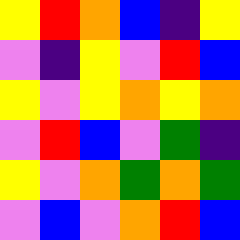[["yellow", "red", "orange", "blue", "indigo", "yellow"], ["violet", "indigo", "yellow", "violet", "red", "blue"], ["yellow", "violet", "yellow", "orange", "yellow", "orange"], ["violet", "red", "blue", "violet", "green", "indigo"], ["yellow", "violet", "orange", "green", "orange", "green"], ["violet", "blue", "violet", "orange", "red", "blue"]]